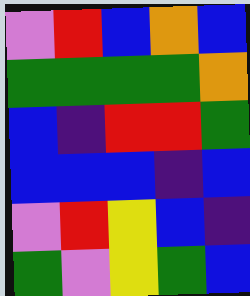[["violet", "red", "blue", "orange", "blue"], ["green", "green", "green", "green", "orange"], ["blue", "indigo", "red", "red", "green"], ["blue", "blue", "blue", "indigo", "blue"], ["violet", "red", "yellow", "blue", "indigo"], ["green", "violet", "yellow", "green", "blue"]]